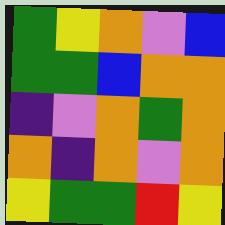[["green", "yellow", "orange", "violet", "blue"], ["green", "green", "blue", "orange", "orange"], ["indigo", "violet", "orange", "green", "orange"], ["orange", "indigo", "orange", "violet", "orange"], ["yellow", "green", "green", "red", "yellow"]]